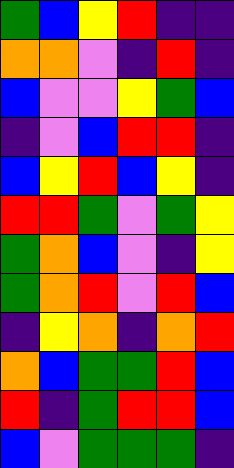[["green", "blue", "yellow", "red", "indigo", "indigo"], ["orange", "orange", "violet", "indigo", "red", "indigo"], ["blue", "violet", "violet", "yellow", "green", "blue"], ["indigo", "violet", "blue", "red", "red", "indigo"], ["blue", "yellow", "red", "blue", "yellow", "indigo"], ["red", "red", "green", "violet", "green", "yellow"], ["green", "orange", "blue", "violet", "indigo", "yellow"], ["green", "orange", "red", "violet", "red", "blue"], ["indigo", "yellow", "orange", "indigo", "orange", "red"], ["orange", "blue", "green", "green", "red", "blue"], ["red", "indigo", "green", "red", "red", "blue"], ["blue", "violet", "green", "green", "green", "indigo"]]